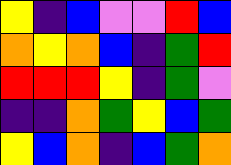[["yellow", "indigo", "blue", "violet", "violet", "red", "blue"], ["orange", "yellow", "orange", "blue", "indigo", "green", "red"], ["red", "red", "red", "yellow", "indigo", "green", "violet"], ["indigo", "indigo", "orange", "green", "yellow", "blue", "green"], ["yellow", "blue", "orange", "indigo", "blue", "green", "orange"]]